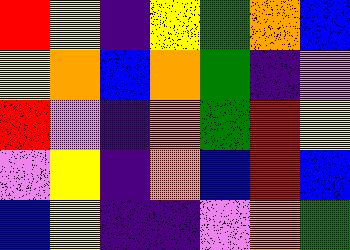[["red", "yellow", "indigo", "yellow", "green", "orange", "blue"], ["yellow", "orange", "blue", "orange", "green", "indigo", "violet"], ["red", "violet", "indigo", "orange", "green", "red", "yellow"], ["violet", "yellow", "indigo", "orange", "blue", "red", "blue"], ["blue", "yellow", "indigo", "indigo", "violet", "orange", "green"]]